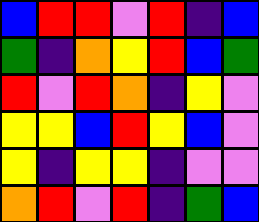[["blue", "red", "red", "violet", "red", "indigo", "blue"], ["green", "indigo", "orange", "yellow", "red", "blue", "green"], ["red", "violet", "red", "orange", "indigo", "yellow", "violet"], ["yellow", "yellow", "blue", "red", "yellow", "blue", "violet"], ["yellow", "indigo", "yellow", "yellow", "indigo", "violet", "violet"], ["orange", "red", "violet", "red", "indigo", "green", "blue"]]